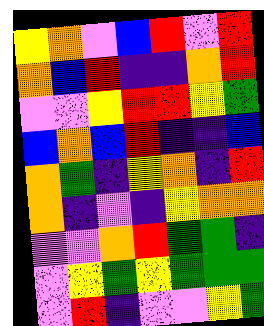[["yellow", "orange", "violet", "blue", "red", "violet", "red"], ["orange", "blue", "red", "indigo", "indigo", "orange", "red"], ["violet", "violet", "yellow", "red", "red", "yellow", "green"], ["blue", "orange", "blue", "red", "indigo", "indigo", "blue"], ["orange", "green", "indigo", "yellow", "orange", "indigo", "red"], ["orange", "indigo", "violet", "indigo", "yellow", "orange", "orange"], ["violet", "violet", "orange", "red", "green", "green", "indigo"], ["violet", "yellow", "green", "yellow", "green", "green", "green"], ["violet", "red", "indigo", "violet", "violet", "yellow", "green"]]